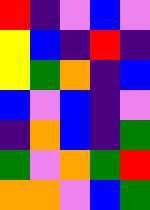[["red", "indigo", "violet", "blue", "violet"], ["yellow", "blue", "indigo", "red", "indigo"], ["yellow", "green", "orange", "indigo", "blue"], ["blue", "violet", "blue", "indigo", "violet"], ["indigo", "orange", "blue", "indigo", "green"], ["green", "violet", "orange", "green", "red"], ["orange", "orange", "violet", "blue", "green"]]